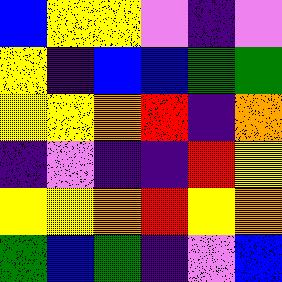[["blue", "yellow", "yellow", "violet", "indigo", "violet"], ["yellow", "indigo", "blue", "blue", "green", "green"], ["yellow", "yellow", "orange", "red", "indigo", "orange"], ["indigo", "violet", "indigo", "indigo", "red", "yellow"], ["yellow", "yellow", "orange", "red", "yellow", "orange"], ["green", "blue", "green", "indigo", "violet", "blue"]]